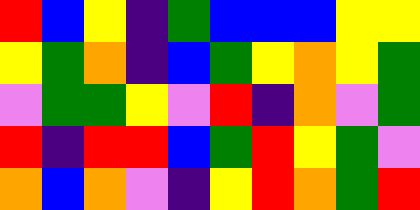[["red", "blue", "yellow", "indigo", "green", "blue", "blue", "blue", "yellow", "yellow"], ["yellow", "green", "orange", "indigo", "blue", "green", "yellow", "orange", "yellow", "green"], ["violet", "green", "green", "yellow", "violet", "red", "indigo", "orange", "violet", "green"], ["red", "indigo", "red", "red", "blue", "green", "red", "yellow", "green", "violet"], ["orange", "blue", "orange", "violet", "indigo", "yellow", "red", "orange", "green", "red"]]